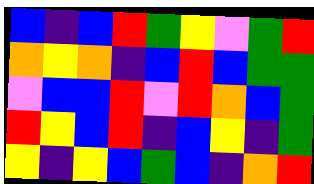[["blue", "indigo", "blue", "red", "green", "yellow", "violet", "green", "red"], ["orange", "yellow", "orange", "indigo", "blue", "red", "blue", "green", "green"], ["violet", "blue", "blue", "red", "violet", "red", "orange", "blue", "green"], ["red", "yellow", "blue", "red", "indigo", "blue", "yellow", "indigo", "green"], ["yellow", "indigo", "yellow", "blue", "green", "blue", "indigo", "orange", "red"]]